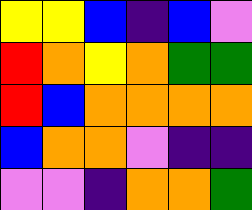[["yellow", "yellow", "blue", "indigo", "blue", "violet"], ["red", "orange", "yellow", "orange", "green", "green"], ["red", "blue", "orange", "orange", "orange", "orange"], ["blue", "orange", "orange", "violet", "indigo", "indigo"], ["violet", "violet", "indigo", "orange", "orange", "green"]]